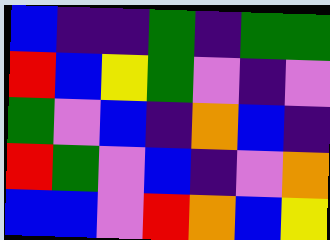[["blue", "indigo", "indigo", "green", "indigo", "green", "green"], ["red", "blue", "yellow", "green", "violet", "indigo", "violet"], ["green", "violet", "blue", "indigo", "orange", "blue", "indigo"], ["red", "green", "violet", "blue", "indigo", "violet", "orange"], ["blue", "blue", "violet", "red", "orange", "blue", "yellow"]]